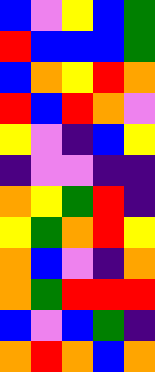[["blue", "violet", "yellow", "blue", "green"], ["red", "blue", "blue", "blue", "green"], ["blue", "orange", "yellow", "red", "orange"], ["red", "blue", "red", "orange", "violet"], ["yellow", "violet", "indigo", "blue", "yellow"], ["indigo", "violet", "violet", "indigo", "indigo"], ["orange", "yellow", "green", "red", "indigo"], ["yellow", "green", "orange", "red", "yellow"], ["orange", "blue", "violet", "indigo", "orange"], ["orange", "green", "red", "red", "red"], ["blue", "violet", "blue", "green", "indigo"], ["orange", "red", "orange", "blue", "orange"]]